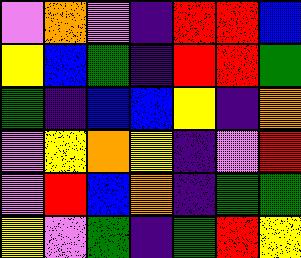[["violet", "orange", "violet", "indigo", "red", "red", "blue"], ["yellow", "blue", "green", "indigo", "red", "red", "green"], ["green", "indigo", "blue", "blue", "yellow", "indigo", "orange"], ["violet", "yellow", "orange", "yellow", "indigo", "violet", "red"], ["violet", "red", "blue", "orange", "indigo", "green", "green"], ["yellow", "violet", "green", "indigo", "green", "red", "yellow"]]